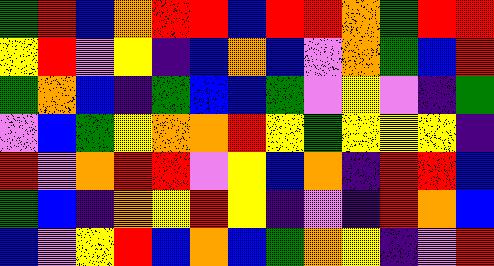[["green", "red", "blue", "orange", "red", "red", "blue", "red", "red", "orange", "green", "red", "red"], ["yellow", "red", "violet", "yellow", "indigo", "blue", "orange", "blue", "violet", "orange", "green", "blue", "red"], ["green", "orange", "blue", "indigo", "green", "blue", "blue", "green", "violet", "yellow", "violet", "indigo", "green"], ["violet", "blue", "green", "yellow", "orange", "orange", "red", "yellow", "green", "yellow", "yellow", "yellow", "indigo"], ["red", "violet", "orange", "red", "red", "violet", "yellow", "blue", "orange", "indigo", "red", "red", "blue"], ["green", "blue", "indigo", "orange", "yellow", "red", "yellow", "indigo", "violet", "indigo", "red", "orange", "blue"], ["blue", "violet", "yellow", "red", "blue", "orange", "blue", "green", "orange", "yellow", "indigo", "violet", "red"]]